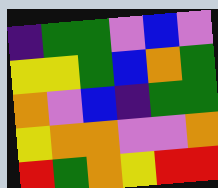[["indigo", "green", "green", "violet", "blue", "violet"], ["yellow", "yellow", "green", "blue", "orange", "green"], ["orange", "violet", "blue", "indigo", "green", "green"], ["yellow", "orange", "orange", "violet", "violet", "orange"], ["red", "green", "orange", "yellow", "red", "red"]]